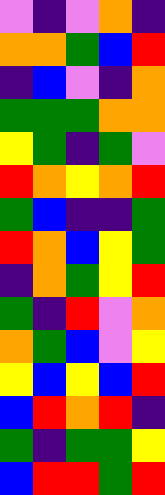[["violet", "indigo", "violet", "orange", "indigo"], ["orange", "orange", "green", "blue", "red"], ["indigo", "blue", "violet", "indigo", "orange"], ["green", "green", "green", "orange", "orange"], ["yellow", "green", "indigo", "green", "violet"], ["red", "orange", "yellow", "orange", "red"], ["green", "blue", "indigo", "indigo", "green"], ["red", "orange", "blue", "yellow", "green"], ["indigo", "orange", "green", "yellow", "red"], ["green", "indigo", "red", "violet", "orange"], ["orange", "green", "blue", "violet", "yellow"], ["yellow", "blue", "yellow", "blue", "red"], ["blue", "red", "orange", "red", "indigo"], ["green", "indigo", "green", "green", "yellow"], ["blue", "red", "red", "green", "red"]]